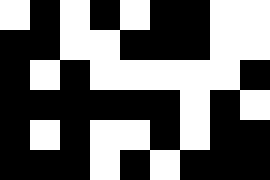[["white", "black", "white", "black", "white", "black", "black", "white", "white"], ["black", "black", "white", "white", "black", "black", "black", "white", "white"], ["black", "white", "black", "white", "white", "white", "white", "white", "black"], ["black", "black", "black", "black", "black", "black", "white", "black", "white"], ["black", "white", "black", "white", "white", "black", "white", "black", "black"], ["black", "black", "black", "white", "black", "white", "black", "black", "black"]]